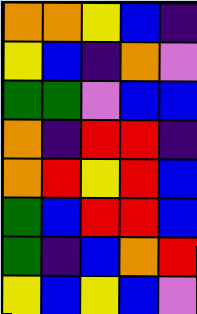[["orange", "orange", "yellow", "blue", "indigo"], ["yellow", "blue", "indigo", "orange", "violet"], ["green", "green", "violet", "blue", "blue"], ["orange", "indigo", "red", "red", "indigo"], ["orange", "red", "yellow", "red", "blue"], ["green", "blue", "red", "red", "blue"], ["green", "indigo", "blue", "orange", "red"], ["yellow", "blue", "yellow", "blue", "violet"]]